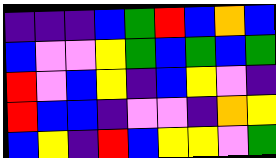[["indigo", "indigo", "indigo", "blue", "green", "red", "blue", "orange", "blue"], ["blue", "violet", "violet", "yellow", "green", "blue", "green", "blue", "green"], ["red", "violet", "blue", "yellow", "indigo", "blue", "yellow", "violet", "indigo"], ["red", "blue", "blue", "indigo", "violet", "violet", "indigo", "orange", "yellow"], ["blue", "yellow", "indigo", "red", "blue", "yellow", "yellow", "violet", "green"]]